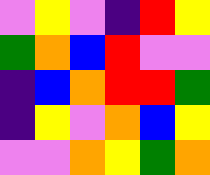[["violet", "yellow", "violet", "indigo", "red", "yellow"], ["green", "orange", "blue", "red", "violet", "violet"], ["indigo", "blue", "orange", "red", "red", "green"], ["indigo", "yellow", "violet", "orange", "blue", "yellow"], ["violet", "violet", "orange", "yellow", "green", "orange"]]